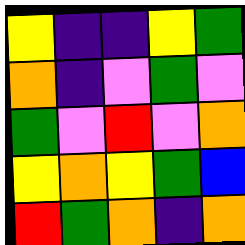[["yellow", "indigo", "indigo", "yellow", "green"], ["orange", "indigo", "violet", "green", "violet"], ["green", "violet", "red", "violet", "orange"], ["yellow", "orange", "yellow", "green", "blue"], ["red", "green", "orange", "indigo", "orange"]]